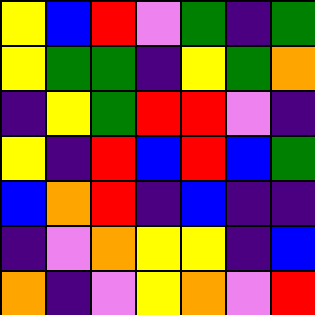[["yellow", "blue", "red", "violet", "green", "indigo", "green"], ["yellow", "green", "green", "indigo", "yellow", "green", "orange"], ["indigo", "yellow", "green", "red", "red", "violet", "indigo"], ["yellow", "indigo", "red", "blue", "red", "blue", "green"], ["blue", "orange", "red", "indigo", "blue", "indigo", "indigo"], ["indigo", "violet", "orange", "yellow", "yellow", "indigo", "blue"], ["orange", "indigo", "violet", "yellow", "orange", "violet", "red"]]